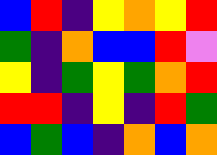[["blue", "red", "indigo", "yellow", "orange", "yellow", "red"], ["green", "indigo", "orange", "blue", "blue", "red", "violet"], ["yellow", "indigo", "green", "yellow", "green", "orange", "red"], ["red", "red", "indigo", "yellow", "indigo", "red", "green"], ["blue", "green", "blue", "indigo", "orange", "blue", "orange"]]